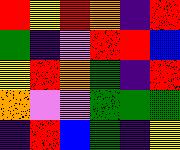[["red", "yellow", "red", "orange", "indigo", "red"], ["green", "indigo", "violet", "red", "red", "blue"], ["yellow", "red", "orange", "green", "indigo", "red"], ["orange", "violet", "violet", "green", "green", "green"], ["indigo", "red", "blue", "green", "indigo", "yellow"]]